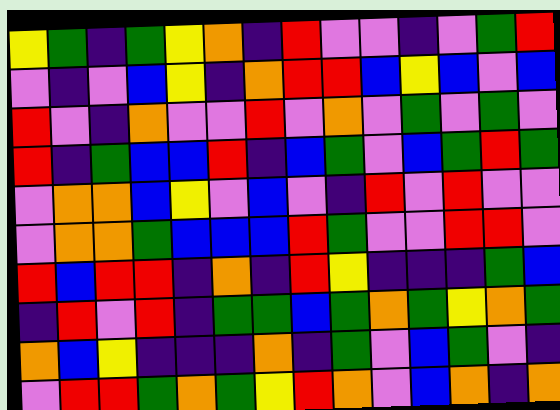[["yellow", "green", "indigo", "green", "yellow", "orange", "indigo", "red", "violet", "violet", "indigo", "violet", "green", "red"], ["violet", "indigo", "violet", "blue", "yellow", "indigo", "orange", "red", "red", "blue", "yellow", "blue", "violet", "blue"], ["red", "violet", "indigo", "orange", "violet", "violet", "red", "violet", "orange", "violet", "green", "violet", "green", "violet"], ["red", "indigo", "green", "blue", "blue", "red", "indigo", "blue", "green", "violet", "blue", "green", "red", "green"], ["violet", "orange", "orange", "blue", "yellow", "violet", "blue", "violet", "indigo", "red", "violet", "red", "violet", "violet"], ["violet", "orange", "orange", "green", "blue", "blue", "blue", "red", "green", "violet", "violet", "red", "red", "violet"], ["red", "blue", "red", "red", "indigo", "orange", "indigo", "red", "yellow", "indigo", "indigo", "indigo", "green", "blue"], ["indigo", "red", "violet", "red", "indigo", "green", "green", "blue", "green", "orange", "green", "yellow", "orange", "green"], ["orange", "blue", "yellow", "indigo", "indigo", "indigo", "orange", "indigo", "green", "violet", "blue", "green", "violet", "indigo"], ["violet", "red", "red", "green", "orange", "green", "yellow", "red", "orange", "violet", "blue", "orange", "indigo", "orange"]]